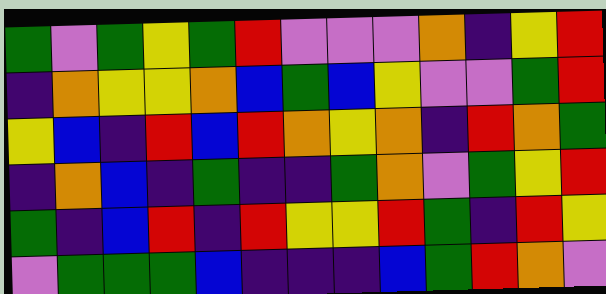[["green", "violet", "green", "yellow", "green", "red", "violet", "violet", "violet", "orange", "indigo", "yellow", "red"], ["indigo", "orange", "yellow", "yellow", "orange", "blue", "green", "blue", "yellow", "violet", "violet", "green", "red"], ["yellow", "blue", "indigo", "red", "blue", "red", "orange", "yellow", "orange", "indigo", "red", "orange", "green"], ["indigo", "orange", "blue", "indigo", "green", "indigo", "indigo", "green", "orange", "violet", "green", "yellow", "red"], ["green", "indigo", "blue", "red", "indigo", "red", "yellow", "yellow", "red", "green", "indigo", "red", "yellow"], ["violet", "green", "green", "green", "blue", "indigo", "indigo", "indigo", "blue", "green", "red", "orange", "violet"]]